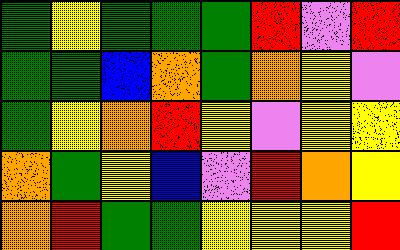[["green", "yellow", "green", "green", "green", "red", "violet", "red"], ["green", "green", "blue", "orange", "green", "orange", "yellow", "violet"], ["green", "yellow", "orange", "red", "yellow", "violet", "yellow", "yellow"], ["orange", "green", "yellow", "blue", "violet", "red", "orange", "yellow"], ["orange", "red", "green", "green", "yellow", "yellow", "yellow", "red"]]